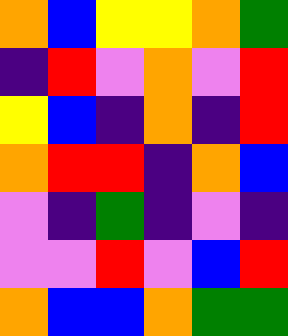[["orange", "blue", "yellow", "yellow", "orange", "green"], ["indigo", "red", "violet", "orange", "violet", "red"], ["yellow", "blue", "indigo", "orange", "indigo", "red"], ["orange", "red", "red", "indigo", "orange", "blue"], ["violet", "indigo", "green", "indigo", "violet", "indigo"], ["violet", "violet", "red", "violet", "blue", "red"], ["orange", "blue", "blue", "orange", "green", "green"]]